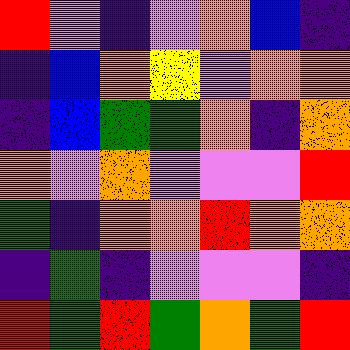[["red", "violet", "indigo", "violet", "orange", "blue", "indigo"], ["indigo", "blue", "orange", "yellow", "violet", "orange", "orange"], ["indigo", "blue", "green", "green", "orange", "indigo", "orange"], ["orange", "violet", "orange", "violet", "violet", "violet", "red"], ["green", "indigo", "orange", "orange", "red", "orange", "orange"], ["indigo", "green", "indigo", "violet", "violet", "violet", "indigo"], ["red", "green", "red", "green", "orange", "green", "red"]]